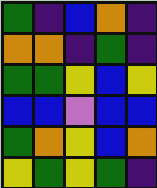[["green", "indigo", "blue", "orange", "indigo"], ["orange", "orange", "indigo", "green", "indigo"], ["green", "green", "yellow", "blue", "yellow"], ["blue", "blue", "violet", "blue", "blue"], ["green", "orange", "yellow", "blue", "orange"], ["yellow", "green", "yellow", "green", "indigo"]]